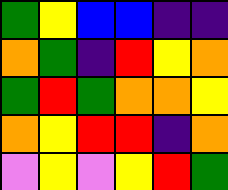[["green", "yellow", "blue", "blue", "indigo", "indigo"], ["orange", "green", "indigo", "red", "yellow", "orange"], ["green", "red", "green", "orange", "orange", "yellow"], ["orange", "yellow", "red", "red", "indigo", "orange"], ["violet", "yellow", "violet", "yellow", "red", "green"]]